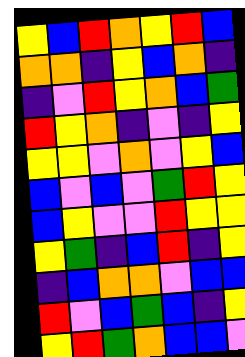[["yellow", "blue", "red", "orange", "yellow", "red", "blue"], ["orange", "orange", "indigo", "yellow", "blue", "orange", "indigo"], ["indigo", "violet", "red", "yellow", "orange", "blue", "green"], ["red", "yellow", "orange", "indigo", "violet", "indigo", "yellow"], ["yellow", "yellow", "violet", "orange", "violet", "yellow", "blue"], ["blue", "violet", "blue", "violet", "green", "red", "yellow"], ["blue", "yellow", "violet", "violet", "red", "yellow", "yellow"], ["yellow", "green", "indigo", "blue", "red", "indigo", "yellow"], ["indigo", "blue", "orange", "orange", "violet", "blue", "blue"], ["red", "violet", "blue", "green", "blue", "indigo", "yellow"], ["yellow", "red", "green", "orange", "blue", "blue", "violet"]]